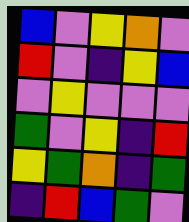[["blue", "violet", "yellow", "orange", "violet"], ["red", "violet", "indigo", "yellow", "blue"], ["violet", "yellow", "violet", "violet", "violet"], ["green", "violet", "yellow", "indigo", "red"], ["yellow", "green", "orange", "indigo", "green"], ["indigo", "red", "blue", "green", "violet"]]